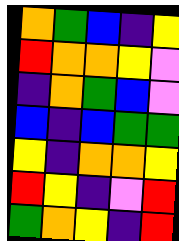[["orange", "green", "blue", "indigo", "yellow"], ["red", "orange", "orange", "yellow", "violet"], ["indigo", "orange", "green", "blue", "violet"], ["blue", "indigo", "blue", "green", "green"], ["yellow", "indigo", "orange", "orange", "yellow"], ["red", "yellow", "indigo", "violet", "red"], ["green", "orange", "yellow", "indigo", "red"]]